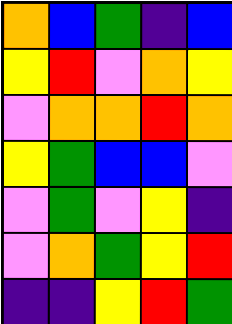[["orange", "blue", "green", "indigo", "blue"], ["yellow", "red", "violet", "orange", "yellow"], ["violet", "orange", "orange", "red", "orange"], ["yellow", "green", "blue", "blue", "violet"], ["violet", "green", "violet", "yellow", "indigo"], ["violet", "orange", "green", "yellow", "red"], ["indigo", "indigo", "yellow", "red", "green"]]